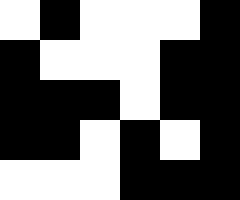[["white", "black", "white", "white", "white", "black"], ["black", "white", "white", "white", "black", "black"], ["black", "black", "black", "white", "black", "black"], ["black", "black", "white", "black", "white", "black"], ["white", "white", "white", "black", "black", "black"]]